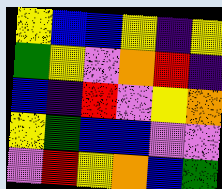[["yellow", "blue", "blue", "yellow", "indigo", "yellow"], ["green", "yellow", "violet", "orange", "red", "indigo"], ["blue", "indigo", "red", "violet", "yellow", "orange"], ["yellow", "green", "blue", "blue", "violet", "violet"], ["violet", "red", "yellow", "orange", "blue", "green"]]